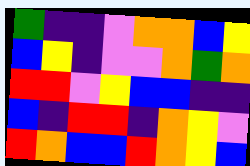[["green", "indigo", "indigo", "violet", "orange", "orange", "blue", "yellow"], ["blue", "yellow", "indigo", "violet", "violet", "orange", "green", "orange"], ["red", "red", "violet", "yellow", "blue", "blue", "indigo", "indigo"], ["blue", "indigo", "red", "red", "indigo", "orange", "yellow", "violet"], ["red", "orange", "blue", "blue", "red", "orange", "yellow", "blue"]]